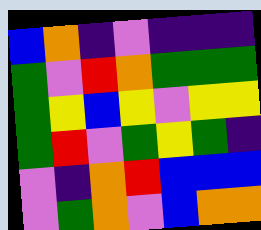[["blue", "orange", "indigo", "violet", "indigo", "indigo", "indigo"], ["green", "violet", "red", "orange", "green", "green", "green"], ["green", "yellow", "blue", "yellow", "violet", "yellow", "yellow"], ["green", "red", "violet", "green", "yellow", "green", "indigo"], ["violet", "indigo", "orange", "red", "blue", "blue", "blue"], ["violet", "green", "orange", "violet", "blue", "orange", "orange"]]